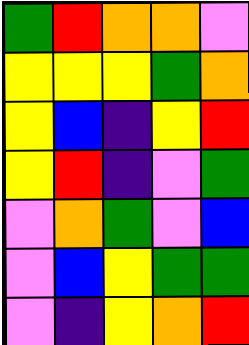[["green", "red", "orange", "orange", "violet"], ["yellow", "yellow", "yellow", "green", "orange"], ["yellow", "blue", "indigo", "yellow", "red"], ["yellow", "red", "indigo", "violet", "green"], ["violet", "orange", "green", "violet", "blue"], ["violet", "blue", "yellow", "green", "green"], ["violet", "indigo", "yellow", "orange", "red"]]